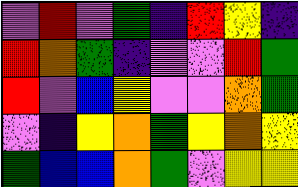[["violet", "red", "violet", "green", "indigo", "red", "yellow", "indigo"], ["red", "orange", "green", "indigo", "violet", "violet", "red", "green"], ["red", "violet", "blue", "yellow", "violet", "violet", "orange", "green"], ["violet", "indigo", "yellow", "orange", "green", "yellow", "orange", "yellow"], ["green", "blue", "blue", "orange", "green", "violet", "yellow", "yellow"]]